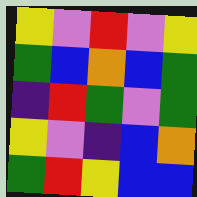[["yellow", "violet", "red", "violet", "yellow"], ["green", "blue", "orange", "blue", "green"], ["indigo", "red", "green", "violet", "green"], ["yellow", "violet", "indigo", "blue", "orange"], ["green", "red", "yellow", "blue", "blue"]]